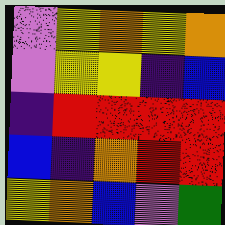[["violet", "yellow", "orange", "yellow", "orange"], ["violet", "yellow", "yellow", "indigo", "blue"], ["indigo", "red", "red", "red", "red"], ["blue", "indigo", "orange", "red", "red"], ["yellow", "orange", "blue", "violet", "green"]]